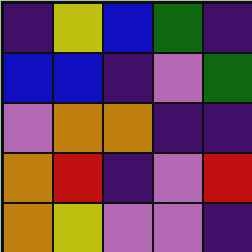[["indigo", "yellow", "blue", "green", "indigo"], ["blue", "blue", "indigo", "violet", "green"], ["violet", "orange", "orange", "indigo", "indigo"], ["orange", "red", "indigo", "violet", "red"], ["orange", "yellow", "violet", "violet", "indigo"]]